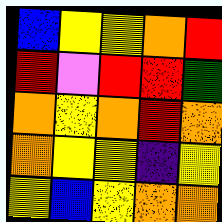[["blue", "yellow", "yellow", "orange", "red"], ["red", "violet", "red", "red", "green"], ["orange", "yellow", "orange", "red", "orange"], ["orange", "yellow", "yellow", "indigo", "yellow"], ["yellow", "blue", "yellow", "orange", "orange"]]